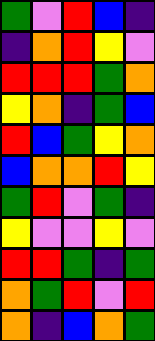[["green", "violet", "red", "blue", "indigo"], ["indigo", "orange", "red", "yellow", "violet"], ["red", "red", "red", "green", "orange"], ["yellow", "orange", "indigo", "green", "blue"], ["red", "blue", "green", "yellow", "orange"], ["blue", "orange", "orange", "red", "yellow"], ["green", "red", "violet", "green", "indigo"], ["yellow", "violet", "violet", "yellow", "violet"], ["red", "red", "green", "indigo", "green"], ["orange", "green", "red", "violet", "red"], ["orange", "indigo", "blue", "orange", "green"]]